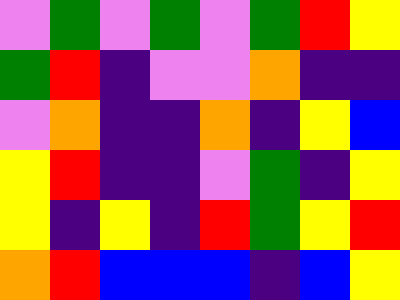[["violet", "green", "violet", "green", "violet", "green", "red", "yellow"], ["green", "red", "indigo", "violet", "violet", "orange", "indigo", "indigo"], ["violet", "orange", "indigo", "indigo", "orange", "indigo", "yellow", "blue"], ["yellow", "red", "indigo", "indigo", "violet", "green", "indigo", "yellow"], ["yellow", "indigo", "yellow", "indigo", "red", "green", "yellow", "red"], ["orange", "red", "blue", "blue", "blue", "indigo", "blue", "yellow"]]